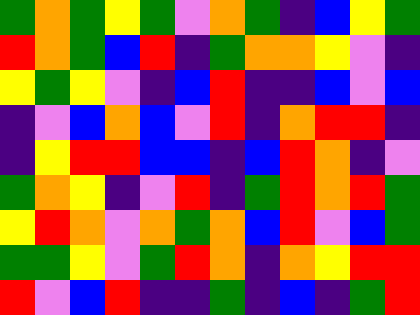[["green", "orange", "green", "yellow", "green", "violet", "orange", "green", "indigo", "blue", "yellow", "green"], ["red", "orange", "green", "blue", "red", "indigo", "green", "orange", "orange", "yellow", "violet", "indigo"], ["yellow", "green", "yellow", "violet", "indigo", "blue", "red", "indigo", "indigo", "blue", "violet", "blue"], ["indigo", "violet", "blue", "orange", "blue", "violet", "red", "indigo", "orange", "red", "red", "indigo"], ["indigo", "yellow", "red", "red", "blue", "blue", "indigo", "blue", "red", "orange", "indigo", "violet"], ["green", "orange", "yellow", "indigo", "violet", "red", "indigo", "green", "red", "orange", "red", "green"], ["yellow", "red", "orange", "violet", "orange", "green", "orange", "blue", "red", "violet", "blue", "green"], ["green", "green", "yellow", "violet", "green", "red", "orange", "indigo", "orange", "yellow", "red", "red"], ["red", "violet", "blue", "red", "indigo", "indigo", "green", "indigo", "blue", "indigo", "green", "red"]]